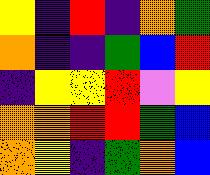[["yellow", "indigo", "red", "indigo", "orange", "green"], ["orange", "indigo", "indigo", "green", "blue", "red"], ["indigo", "yellow", "yellow", "red", "violet", "yellow"], ["orange", "orange", "red", "red", "green", "blue"], ["orange", "yellow", "indigo", "green", "orange", "blue"]]